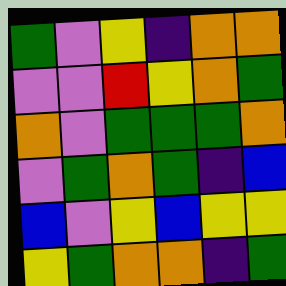[["green", "violet", "yellow", "indigo", "orange", "orange"], ["violet", "violet", "red", "yellow", "orange", "green"], ["orange", "violet", "green", "green", "green", "orange"], ["violet", "green", "orange", "green", "indigo", "blue"], ["blue", "violet", "yellow", "blue", "yellow", "yellow"], ["yellow", "green", "orange", "orange", "indigo", "green"]]